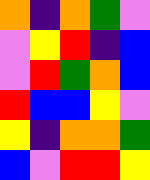[["orange", "indigo", "orange", "green", "violet"], ["violet", "yellow", "red", "indigo", "blue"], ["violet", "red", "green", "orange", "blue"], ["red", "blue", "blue", "yellow", "violet"], ["yellow", "indigo", "orange", "orange", "green"], ["blue", "violet", "red", "red", "yellow"]]